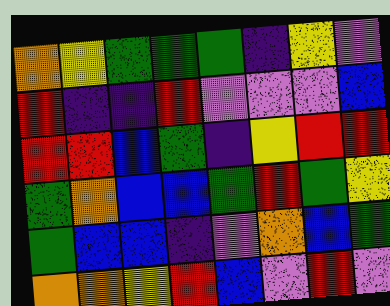[["orange", "yellow", "green", "green", "green", "indigo", "yellow", "violet"], ["red", "indigo", "indigo", "red", "violet", "violet", "violet", "blue"], ["red", "red", "blue", "green", "indigo", "yellow", "red", "red"], ["green", "orange", "blue", "blue", "green", "red", "green", "yellow"], ["green", "blue", "blue", "indigo", "violet", "orange", "blue", "green"], ["orange", "orange", "yellow", "red", "blue", "violet", "red", "violet"]]